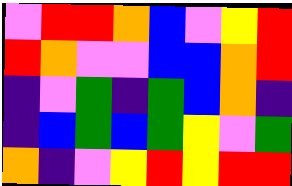[["violet", "red", "red", "orange", "blue", "violet", "yellow", "red"], ["red", "orange", "violet", "violet", "blue", "blue", "orange", "red"], ["indigo", "violet", "green", "indigo", "green", "blue", "orange", "indigo"], ["indigo", "blue", "green", "blue", "green", "yellow", "violet", "green"], ["orange", "indigo", "violet", "yellow", "red", "yellow", "red", "red"]]